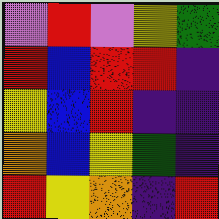[["violet", "red", "violet", "yellow", "green"], ["red", "blue", "red", "red", "indigo"], ["yellow", "blue", "red", "indigo", "indigo"], ["orange", "blue", "yellow", "green", "indigo"], ["red", "yellow", "orange", "indigo", "red"]]